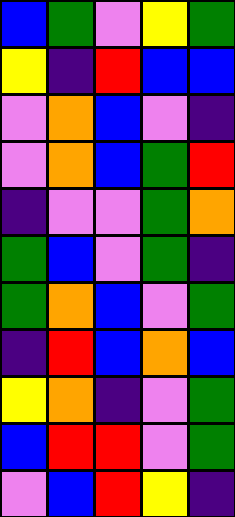[["blue", "green", "violet", "yellow", "green"], ["yellow", "indigo", "red", "blue", "blue"], ["violet", "orange", "blue", "violet", "indigo"], ["violet", "orange", "blue", "green", "red"], ["indigo", "violet", "violet", "green", "orange"], ["green", "blue", "violet", "green", "indigo"], ["green", "orange", "blue", "violet", "green"], ["indigo", "red", "blue", "orange", "blue"], ["yellow", "orange", "indigo", "violet", "green"], ["blue", "red", "red", "violet", "green"], ["violet", "blue", "red", "yellow", "indigo"]]